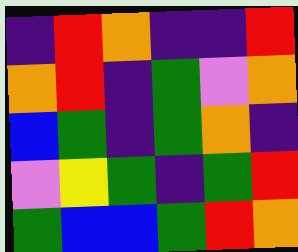[["indigo", "red", "orange", "indigo", "indigo", "red"], ["orange", "red", "indigo", "green", "violet", "orange"], ["blue", "green", "indigo", "green", "orange", "indigo"], ["violet", "yellow", "green", "indigo", "green", "red"], ["green", "blue", "blue", "green", "red", "orange"]]